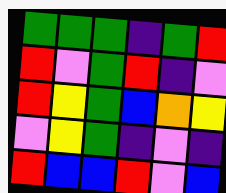[["green", "green", "green", "indigo", "green", "red"], ["red", "violet", "green", "red", "indigo", "violet"], ["red", "yellow", "green", "blue", "orange", "yellow"], ["violet", "yellow", "green", "indigo", "violet", "indigo"], ["red", "blue", "blue", "red", "violet", "blue"]]